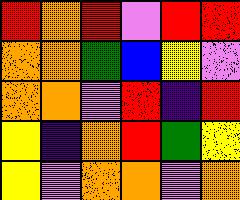[["red", "orange", "red", "violet", "red", "red"], ["orange", "orange", "green", "blue", "yellow", "violet"], ["orange", "orange", "violet", "red", "indigo", "red"], ["yellow", "indigo", "orange", "red", "green", "yellow"], ["yellow", "violet", "orange", "orange", "violet", "orange"]]